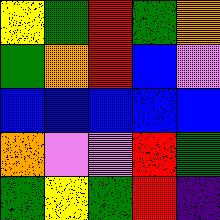[["yellow", "green", "red", "green", "orange"], ["green", "orange", "red", "blue", "violet"], ["blue", "blue", "blue", "blue", "blue"], ["orange", "violet", "violet", "red", "green"], ["green", "yellow", "green", "red", "indigo"]]